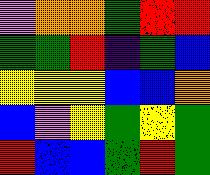[["violet", "orange", "orange", "green", "red", "red"], ["green", "green", "red", "indigo", "green", "blue"], ["yellow", "yellow", "yellow", "blue", "blue", "orange"], ["blue", "violet", "yellow", "green", "yellow", "green"], ["red", "blue", "blue", "green", "red", "green"]]